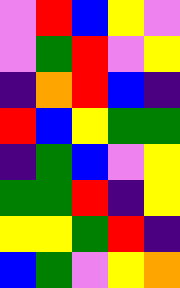[["violet", "red", "blue", "yellow", "violet"], ["violet", "green", "red", "violet", "yellow"], ["indigo", "orange", "red", "blue", "indigo"], ["red", "blue", "yellow", "green", "green"], ["indigo", "green", "blue", "violet", "yellow"], ["green", "green", "red", "indigo", "yellow"], ["yellow", "yellow", "green", "red", "indigo"], ["blue", "green", "violet", "yellow", "orange"]]